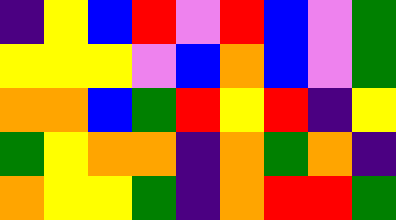[["indigo", "yellow", "blue", "red", "violet", "red", "blue", "violet", "green"], ["yellow", "yellow", "yellow", "violet", "blue", "orange", "blue", "violet", "green"], ["orange", "orange", "blue", "green", "red", "yellow", "red", "indigo", "yellow"], ["green", "yellow", "orange", "orange", "indigo", "orange", "green", "orange", "indigo"], ["orange", "yellow", "yellow", "green", "indigo", "orange", "red", "red", "green"]]